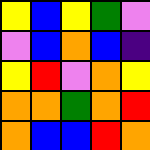[["yellow", "blue", "yellow", "green", "violet"], ["violet", "blue", "orange", "blue", "indigo"], ["yellow", "red", "violet", "orange", "yellow"], ["orange", "orange", "green", "orange", "red"], ["orange", "blue", "blue", "red", "orange"]]